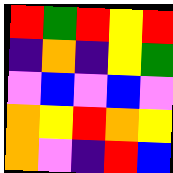[["red", "green", "red", "yellow", "red"], ["indigo", "orange", "indigo", "yellow", "green"], ["violet", "blue", "violet", "blue", "violet"], ["orange", "yellow", "red", "orange", "yellow"], ["orange", "violet", "indigo", "red", "blue"]]